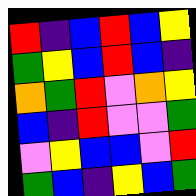[["red", "indigo", "blue", "red", "blue", "yellow"], ["green", "yellow", "blue", "red", "blue", "indigo"], ["orange", "green", "red", "violet", "orange", "yellow"], ["blue", "indigo", "red", "violet", "violet", "green"], ["violet", "yellow", "blue", "blue", "violet", "red"], ["green", "blue", "indigo", "yellow", "blue", "green"]]